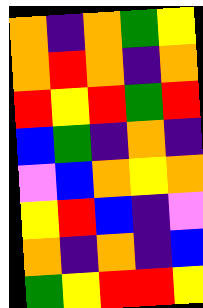[["orange", "indigo", "orange", "green", "yellow"], ["orange", "red", "orange", "indigo", "orange"], ["red", "yellow", "red", "green", "red"], ["blue", "green", "indigo", "orange", "indigo"], ["violet", "blue", "orange", "yellow", "orange"], ["yellow", "red", "blue", "indigo", "violet"], ["orange", "indigo", "orange", "indigo", "blue"], ["green", "yellow", "red", "red", "yellow"]]